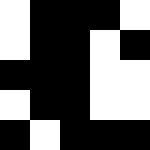[["white", "black", "black", "black", "white"], ["white", "black", "black", "white", "black"], ["black", "black", "black", "white", "white"], ["white", "black", "black", "white", "white"], ["black", "white", "black", "black", "black"]]